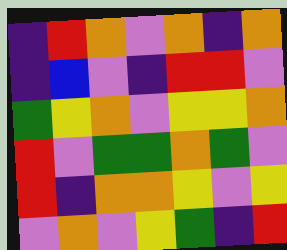[["indigo", "red", "orange", "violet", "orange", "indigo", "orange"], ["indigo", "blue", "violet", "indigo", "red", "red", "violet"], ["green", "yellow", "orange", "violet", "yellow", "yellow", "orange"], ["red", "violet", "green", "green", "orange", "green", "violet"], ["red", "indigo", "orange", "orange", "yellow", "violet", "yellow"], ["violet", "orange", "violet", "yellow", "green", "indigo", "red"]]